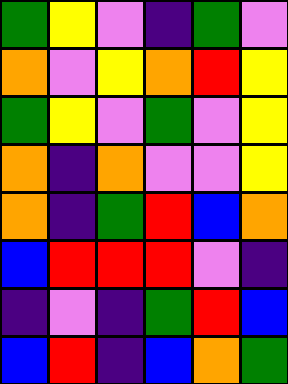[["green", "yellow", "violet", "indigo", "green", "violet"], ["orange", "violet", "yellow", "orange", "red", "yellow"], ["green", "yellow", "violet", "green", "violet", "yellow"], ["orange", "indigo", "orange", "violet", "violet", "yellow"], ["orange", "indigo", "green", "red", "blue", "orange"], ["blue", "red", "red", "red", "violet", "indigo"], ["indigo", "violet", "indigo", "green", "red", "blue"], ["blue", "red", "indigo", "blue", "orange", "green"]]